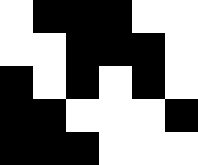[["white", "black", "black", "black", "white", "white"], ["white", "white", "black", "black", "black", "white"], ["black", "white", "black", "white", "black", "white"], ["black", "black", "white", "white", "white", "black"], ["black", "black", "black", "white", "white", "white"]]